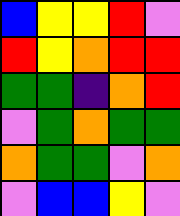[["blue", "yellow", "yellow", "red", "violet"], ["red", "yellow", "orange", "red", "red"], ["green", "green", "indigo", "orange", "red"], ["violet", "green", "orange", "green", "green"], ["orange", "green", "green", "violet", "orange"], ["violet", "blue", "blue", "yellow", "violet"]]